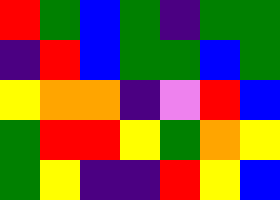[["red", "green", "blue", "green", "indigo", "green", "green"], ["indigo", "red", "blue", "green", "green", "blue", "green"], ["yellow", "orange", "orange", "indigo", "violet", "red", "blue"], ["green", "red", "red", "yellow", "green", "orange", "yellow"], ["green", "yellow", "indigo", "indigo", "red", "yellow", "blue"]]